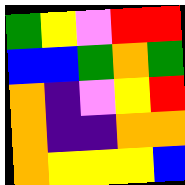[["green", "yellow", "violet", "red", "red"], ["blue", "blue", "green", "orange", "green"], ["orange", "indigo", "violet", "yellow", "red"], ["orange", "indigo", "indigo", "orange", "orange"], ["orange", "yellow", "yellow", "yellow", "blue"]]